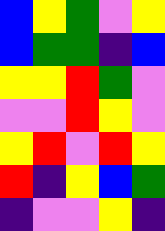[["blue", "yellow", "green", "violet", "yellow"], ["blue", "green", "green", "indigo", "blue"], ["yellow", "yellow", "red", "green", "violet"], ["violet", "violet", "red", "yellow", "violet"], ["yellow", "red", "violet", "red", "yellow"], ["red", "indigo", "yellow", "blue", "green"], ["indigo", "violet", "violet", "yellow", "indigo"]]